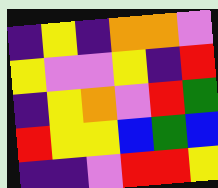[["indigo", "yellow", "indigo", "orange", "orange", "violet"], ["yellow", "violet", "violet", "yellow", "indigo", "red"], ["indigo", "yellow", "orange", "violet", "red", "green"], ["red", "yellow", "yellow", "blue", "green", "blue"], ["indigo", "indigo", "violet", "red", "red", "yellow"]]